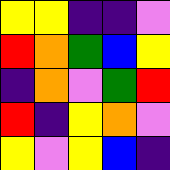[["yellow", "yellow", "indigo", "indigo", "violet"], ["red", "orange", "green", "blue", "yellow"], ["indigo", "orange", "violet", "green", "red"], ["red", "indigo", "yellow", "orange", "violet"], ["yellow", "violet", "yellow", "blue", "indigo"]]